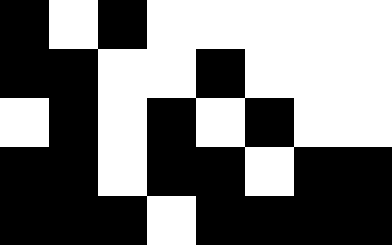[["black", "white", "black", "white", "white", "white", "white", "white"], ["black", "black", "white", "white", "black", "white", "white", "white"], ["white", "black", "white", "black", "white", "black", "white", "white"], ["black", "black", "white", "black", "black", "white", "black", "black"], ["black", "black", "black", "white", "black", "black", "black", "black"]]